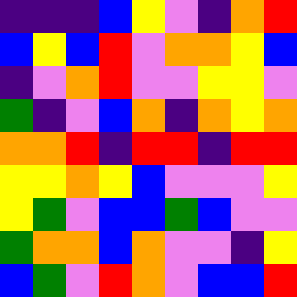[["indigo", "indigo", "indigo", "blue", "yellow", "violet", "indigo", "orange", "red"], ["blue", "yellow", "blue", "red", "violet", "orange", "orange", "yellow", "blue"], ["indigo", "violet", "orange", "red", "violet", "violet", "yellow", "yellow", "violet"], ["green", "indigo", "violet", "blue", "orange", "indigo", "orange", "yellow", "orange"], ["orange", "orange", "red", "indigo", "red", "red", "indigo", "red", "red"], ["yellow", "yellow", "orange", "yellow", "blue", "violet", "violet", "violet", "yellow"], ["yellow", "green", "violet", "blue", "blue", "green", "blue", "violet", "violet"], ["green", "orange", "orange", "blue", "orange", "violet", "violet", "indigo", "yellow"], ["blue", "green", "violet", "red", "orange", "violet", "blue", "blue", "red"]]